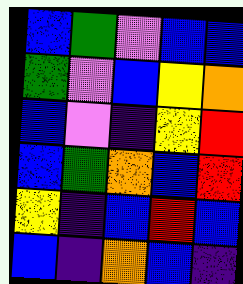[["blue", "green", "violet", "blue", "blue"], ["green", "violet", "blue", "yellow", "orange"], ["blue", "violet", "indigo", "yellow", "red"], ["blue", "green", "orange", "blue", "red"], ["yellow", "indigo", "blue", "red", "blue"], ["blue", "indigo", "orange", "blue", "indigo"]]